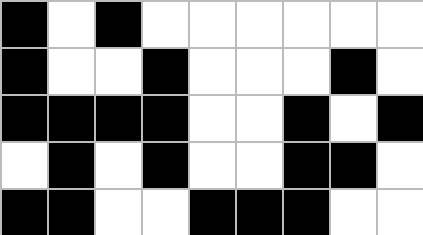[["black", "white", "black", "white", "white", "white", "white", "white", "white"], ["black", "white", "white", "black", "white", "white", "white", "black", "white"], ["black", "black", "black", "black", "white", "white", "black", "white", "black"], ["white", "black", "white", "black", "white", "white", "black", "black", "white"], ["black", "black", "white", "white", "black", "black", "black", "white", "white"]]